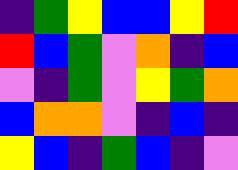[["indigo", "green", "yellow", "blue", "blue", "yellow", "red"], ["red", "blue", "green", "violet", "orange", "indigo", "blue"], ["violet", "indigo", "green", "violet", "yellow", "green", "orange"], ["blue", "orange", "orange", "violet", "indigo", "blue", "indigo"], ["yellow", "blue", "indigo", "green", "blue", "indigo", "violet"]]